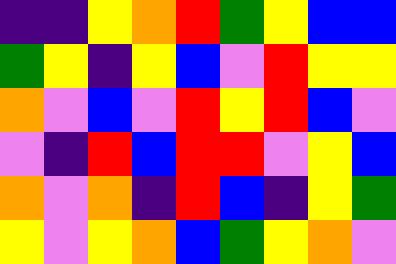[["indigo", "indigo", "yellow", "orange", "red", "green", "yellow", "blue", "blue"], ["green", "yellow", "indigo", "yellow", "blue", "violet", "red", "yellow", "yellow"], ["orange", "violet", "blue", "violet", "red", "yellow", "red", "blue", "violet"], ["violet", "indigo", "red", "blue", "red", "red", "violet", "yellow", "blue"], ["orange", "violet", "orange", "indigo", "red", "blue", "indigo", "yellow", "green"], ["yellow", "violet", "yellow", "orange", "blue", "green", "yellow", "orange", "violet"]]